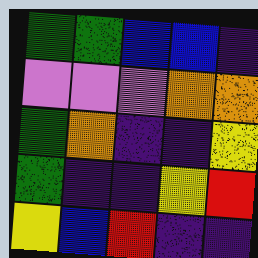[["green", "green", "blue", "blue", "indigo"], ["violet", "violet", "violet", "orange", "orange"], ["green", "orange", "indigo", "indigo", "yellow"], ["green", "indigo", "indigo", "yellow", "red"], ["yellow", "blue", "red", "indigo", "indigo"]]